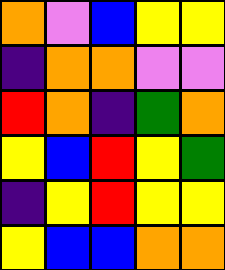[["orange", "violet", "blue", "yellow", "yellow"], ["indigo", "orange", "orange", "violet", "violet"], ["red", "orange", "indigo", "green", "orange"], ["yellow", "blue", "red", "yellow", "green"], ["indigo", "yellow", "red", "yellow", "yellow"], ["yellow", "blue", "blue", "orange", "orange"]]